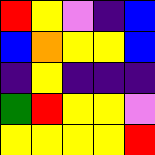[["red", "yellow", "violet", "indigo", "blue"], ["blue", "orange", "yellow", "yellow", "blue"], ["indigo", "yellow", "indigo", "indigo", "indigo"], ["green", "red", "yellow", "yellow", "violet"], ["yellow", "yellow", "yellow", "yellow", "red"]]